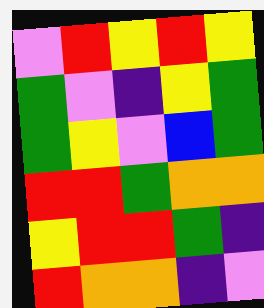[["violet", "red", "yellow", "red", "yellow"], ["green", "violet", "indigo", "yellow", "green"], ["green", "yellow", "violet", "blue", "green"], ["red", "red", "green", "orange", "orange"], ["yellow", "red", "red", "green", "indigo"], ["red", "orange", "orange", "indigo", "violet"]]